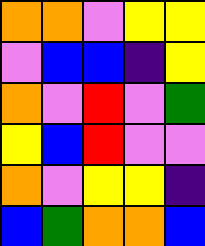[["orange", "orange", "violet", "yellow", "yellow"], ["violet", "blue", "blue", "indigo", "yellow"], ["orange", "violet", "red", "violet", "green"], ["yellow", "blue", "red", "violet", "violet"], ["orange", "violet", "yellow", "yellow", "indigo"], ["blue", "green", "orange", "orange", "blue"]]